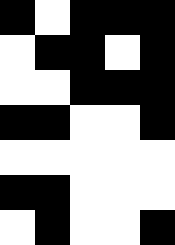[["black", "white", "black", "black", "black"], ["white", "black", "black", "white", "black"], ["white", "white", "black", "black", "black"], ["black", "black", "white", "white", "black"], ["white", "white", "white", "white", "white"], ["black", "black", "white", "white", "white"], ["white", "black", "white", "white", "black"]]